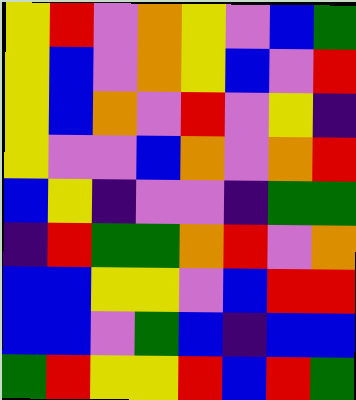[["yellow", "red", "violet", "orange", "yellow", "violet", "blue", "green"], ["yellow", "blue", "violet", "orange", "yellow", "blue", "violet", "red"], ["yellow", "blue", "orange", "violet", "red", "violet", "yellow", "indigo"], ["yellow", "violet", "violet", "blue", "orange", "violet", "orange", "red"], ["blue", "yellow", "indigo", "violet", "violet", "indigo", "green", "green"], ["indigo", "red", "green", "green", "orange", "red", "violet", "orange"], ["blue", "blue", "yellow", "yellow", "violet", "blue", "red", "red"], ["blue", "blue", "violet", "green", "blue", "indigo", "blue", "blue"], ["green", "red", "yellow", "yellow", "red", "blue", "red", "green"]]